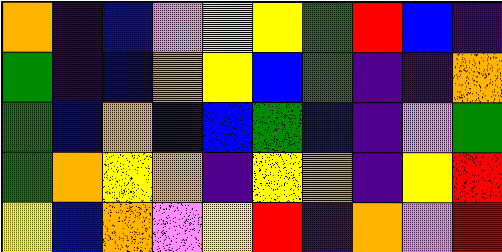[["orange", "indigo", "blue", "violet", "yellow", "yellow", "green", "red", "blue", "indigo"], ["green", "indigo", "blue", "orange", "yellow", "blue", "green", "indigo", "indigo", "orange"], ["green", "blue", "orange", "indigo", "blue", "green", "blue", "indigo", "violet", "green"], ["green", "orange", "yellow", "orange", "indigo", "yellow", "orange", "indigo", "yellow", "red"], ["yellow", "blue", "orange", "violet", "yellow", "red", "indigo", "orange", "violet", "red"]]